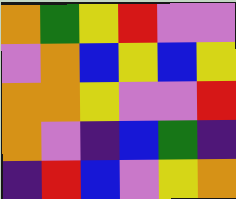[["orange", "green", "yellow", "red", "violet", "violet"], ["violet", "orange", "blue", "yellow", "blue", "yellow"], ["orange", "orange", "yellow", "violet", "violet", "red"], ["orange", "violet", "indigo", "blue", "green", "indigo"], ["indigo", "red", "blue", "violet", "yellow", "orange"]]